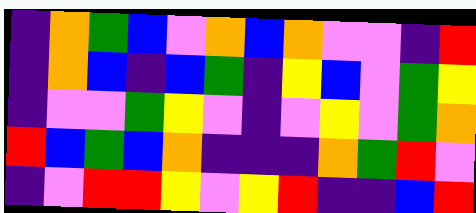[["indigo", "orange", "green", "blue", "violet", "orange", "blue", "orange", "violet", "violet", "indigo", "red"], ["indigo", "orange", "blue", "indigo", "blue", "green", "indigo", "yellow", "blue", "violet", "green", "yellow"], ["indigo", "violet", "violet", "green", "yellow", "violet", "indigo", "violet", "yellow", "violet", "green", "orange"], ["red", "blue", "green", "blue", "orange", "indigo", "indigo", "indigo", "orange", "green", "red", "violet"], ["indigo", "violet", "red", "red", "yellow", "violet", "yellow", "red", "indigo", "indigo", "blue", "red"]]